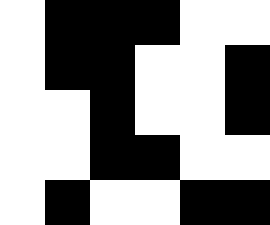[["white", "black", "black", "black", "white", "white"], ["white", "black", "black", "white", "white", "black"], ["white", "white", "black", "white", "white", "black"], ["white", "white", "black", "black", "white", "white"], ["white", "black", "white", "white", "black", "black"]]